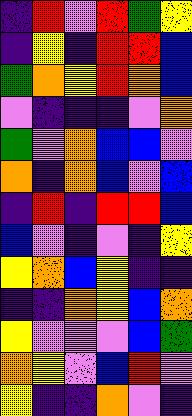[["indigo", "red", "violet", "red", "green", "yellow"], ["indigo", "yellow", "indigo", "red", "red", "blue"], ["green", "orange", "yellow", "red", "orange", "blue"], ["violet", "indigo", "indigo", "indigo", "violet", "orange"], ["green", "violet", "orange", "blue", "blue", "violet"], ["orange", "indigo", "orange", "blue", "violet", "blue"], ["indigo", "red", "indigo", "red", "red", "blue"], ["blue", "violet", "indigo", "violet", "indigo", "yellow"], ["yellow", "orange", "blue", "yellow", "indigo", "indigo"], ["indigo", "indigo", "orange", "yellow", "blue", "orange"], ["yellow", "violet", "violet", "violet", "blue", "green"], ["orange", "yellow", "violet", "blue", "red", "violet"], ["yellow", "indigo", "indigo", "orange", "violet", "indigo"]]